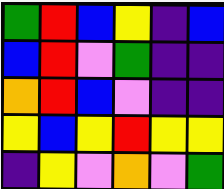[["green", "red", "blue", "yellow", "indigo", "blue"], ["blue", "red", "violet", "green", "indigo", "indigo"], ["orange", "red", "blue", "violet", "indigo", "indigo"], ["yellow", "blue", "yellow", "red", "yellow", "yellow"], ["indigo", "yellow", "violet", "orange", "violet", "green"]]